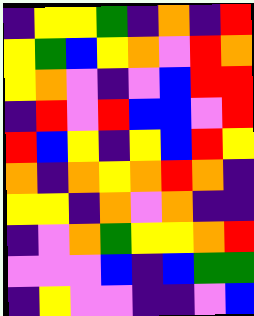[["indigo", "yellow", "yellow", "green", "indigo", "orange", "indigo", "red"], ["yellow", "green", "blue", "yellow", "orange", "violet", "red", "orange"], ["yellow", "orange", "violet", "indigo", "violet", "blue", "red", "red"], ["indigo", "red", "violet", "red", "blue", "blue", "violet", "red"], ["red", "blue", "yellow", "indigo", "yellow", "blue", "red", "yellow"], ["orange", "indigo", "orange", "yellow", "orange", "red", "orange", "indigo"], ["yellow", "yellow", "indigo", "orange", "violet", "orange", "indigo", "indigo"], ["indigo", "violet", "orange", "green", "yellow", "yellow", "orange", "red"], ["violet", "violet", "violet", "blue", "indigo", "blue", "green", "green"], ["indigo", "yellow", "violet", "violet", "indigo", "indigo", "violet", "blue"]]